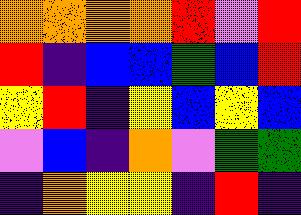[["orange", "orange", "orange", "orange", "red", "violet", "red"], ["red", "indigo", "blue", "blue", "green", "blue", "red"], ["yellow", "red", "indigo", "yellow", "blue", "yellow", "blue"], ["violet", "blue", "indigo", "orange", "violet", "green", "green"], ["indigo", "orange", "yellow", "yellow", "indigo", "red", "indigo"]]